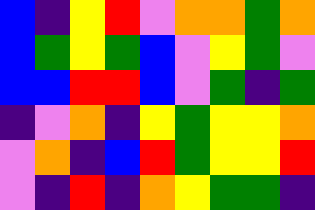[["blue", "indigo", "yellow", "red", "violet", "orange", "orange", "green", "orange"], ["blue", "green", "yellow", "green", "blue", "violet", "yellow", "green", "violet"], ["blue", "blue", "red", "red", "blue", "violet", "green", "indigo", "green"], ["indigo", "violet", "orange", "indigo", "yellow", "green", "yellow", "yellow", "orange"], ["violet", "orange", "indigo", "blue", "red", "green", "yellow", "yellow", "red"], ["violet", "indigo", "red", "indigo", "orange", "yellow", "green", "green", "indigo"]]